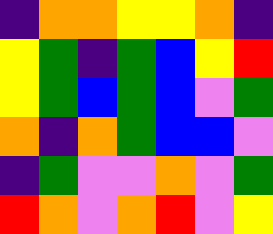[["indigo", "orange", "orange", "yellow", "yellow", "orange", "indigo"], ["yellow", "green", "indigo", "green", "blue", "yellow", "red"], ["yellow", "green", "blue", "green", "blue", "violet", "green"], ["orange", "indigo", "orange", "green", "blue", "blue", "violet"], ["indigo", "green", "violet", "violet", "orange", "violet", "green"], ["red", "orange", "violet", "orange", "red", "violet", "yellow"]]